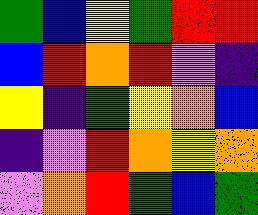[["green", "blue", "yellow", "green", "red", "red"], ["blue", "red", "orange", "red", "violet", "indigo"], ["yellow", "indigo", "green", "yellow", "orange", "blue"], ["indigo", "violet", "red", "orange", "yellow", "orange"], ["violet", "orange", "red", "green", "blue", "green"]]